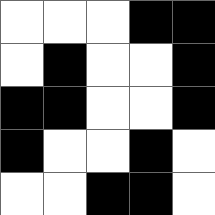[["white", "white", "white", "black", "black"], ["white", "black", "white", "white", "black"], ["black", "black", "white", "white", "black"], ["black", "white", "white", "black", "white"], ["white", "white", "black", "black", "white"]]